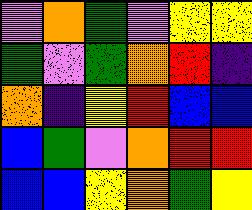[["violet", "orange", "green", "violet", "yellow", "yellow"], ["green", "violet", "green", "orange", "red", "indigo"], ["orange", "indigo", "yellow", "red", "blue", "blue"], ["blue", "green", "violet", "orange", "red", "red"], ["blue", "blue", "yellow", "orange", "green", "yellow"]]